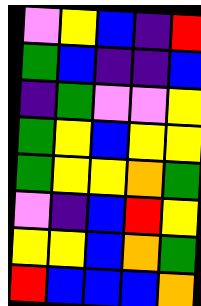[["violet", "yellow", "blue", "indigo", "red"], ["green", "blue", "indigo", "indigo", "blue"], ["indigo", "green", "violet", "violet", "yellow"], ["green", "yellow", "blue", "yellow", "yellow"], ["green", "yellow", "yellow", "orange", "green"], ["violet", "indigo", "blue", "red", "yellow"], ["yellow", "yellow", "blue", "orange", "green"], ["red", "blue", "blue", "blue", "orange"]]